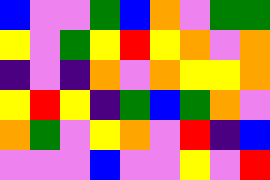[["blue", "violet", "violet", "green", "blue", "orange", "violet", "green", "green"], ["yellow", "violet", "green", "yellow", "red", "yellow", "orange", "violet", "orange"], ["indigo", "violet", "indigo", "orange", "violet", "orange", "yellow", "yellow", "orange"], ["yellow", "red", "yellow", "indigo", "green", "blue", "green", "orange", "violet"], ["orange", "green", "violet", "yellow", "orange", "violet", "red", "indigo", "blue"], ["violet", "violet", "violet", "blue", "violet", "violet", "yellow", "violet", "red"]]